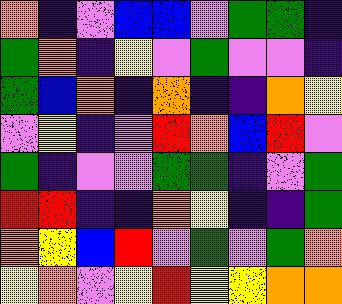[["orange", "indigo", "violet", "blue", "blue", "violet", "green", "green", "indigo"], ["green", "orange", "indigo", "yellow", "violet", "green", "violet", "violet", "indigo"], ["green", "blue", "orange", "indigo", "orange", "indigo", "indigo", "orange", "yellow"], ["violet", "yellow", "indigo", "violet", "red", "orange", "blue", "red", "violet"], ["green", "indigo", "violet", "violet", "green", "green", "indigo", "violet", "green"], ["red", "red", "indigo", "indigo", "orange", "yellow", "indigo", "indigo", "green"], ["orange", "yellow", "blue", "red", "violet", "green", "violet", "green", "orange"], ["yellow", "orange", "violet", "yellow", "red", "yellow", "yellow", "orange", "orange"]]